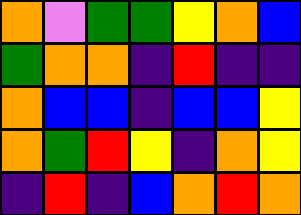[["orange", "violet", "green", "green", "yellow", "orange", "blue"], ["green", "orange", "orange", "indigo", "red", "indigo", "indigo"], ["orange", "blue", "blue", "indigo", "blue", "blue", "yellow"], ["orange", "green", "red", "yellow", "indigo", "orange", "yellow"], ["indigo", "red", "indigo", "blue", "orange", "red", "orange"]]